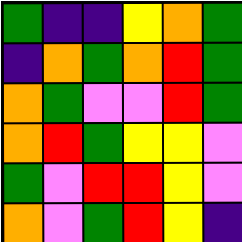[["green", "indigo", "indigo", "yellow", "orange", "green"], ["indigo", "orange", "green", "orange", "red", "green"], ["orange", "green", "violet", "violet", "red", "green"], ["orange", "red", "green", "yellow", "yellow", "violet"], ["green", "violet", "red", "red", "yellow", "violet"], ["orange", "violet", "green", "red", "yellow", "indigo"]]